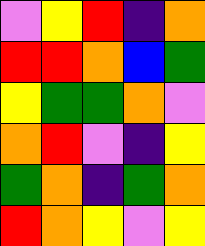[["violet", "yellow", "red", "indigo", "orange"], ["red", "red", "orange", "blue", "green"], ["yellow", "green", "green", "orange", "violet"], ["orange", "red", "violet", "indigo", "yellow"], ["green", "orange", "indigo", "green", "orange"], ["red", "orange", "yellow", "violet", "yellow"]]